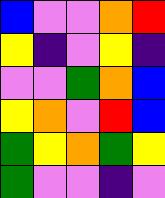[["blue", "violet", "violet", "orange", "red"], ["yellow", "indigo", "violet", "yellow", "indigo"], ["violet", "violet", "green", "orange", "blue"], ["yellow", "orange", "violet", "red", "blue"], ["green", "yellow", "orange", "green", "yellow"], ["green", "violet", "violet", "indigo", "violet"]]